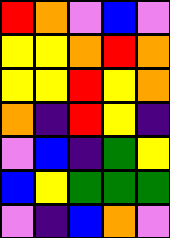[["red", "orange", "violet", "blue", "violet"], ["yellow", "yellow", "orange", "red", "orange"], ["yellow", "yellow", "red", "yellow", "orange"], ["orange", "indigo", "red", "yellow", "indigo"], ["violet", "blue", "indigo", "green", "yellow"], ["blue", "yellow", "green", "green", "green"], ["violet", "indigo", "blue", "orange", "violet"]]